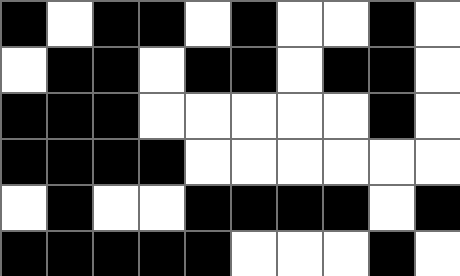[["black", "white", "black", "black", "white", "black", "white", "white", "black", "white"], ["white", "black", "black", "white", "black", "black", "white", "black", "black", "white"], ["black", "black", "black", "white", "white", "white", "white", "white", "black", "white"], ["black", "black", "black", "black", "white", "white", "white", "white", "white", "white"], ["white", "black", "white", "white", "black", "black", "black", "black", "white", "black"], ["black", "black", "black", "black", "black", "white", "white", "white", "black", "white"]]